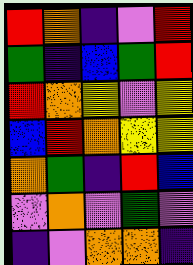[["red", "orange", "indigo", "violet", "red"], ["green", "indigo", "blue", "green", "red"], ["red", "orange", "yellow", "violet", "yellow"], ["blue", "red", "orange", "yellow", "yellow"], ["orange", "green", "indigo", "red", "blue"], ["violet", "orange", "violet", "green", "violet"], ["indigo", "violet", "orange", "orange", "indigo"]]